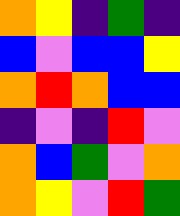[["orange", "yellow", "indigo", "green", "indigo"], ["blue", "violet", "blue", "blue", "yellow"], ["orange", "red", "orange", "blue", "blue"], ["indigo", "violet", "indigo", "red", "violet"], ["orange", "blue", "green", "violet", "orange"], ["orange", "yellow", "violet", "red", "green"]]